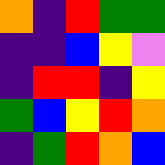[["orange", "indigo", "red", "green", "green"], ["indigo", "indigo", "blue", "yellow", "violet"], ["indigo", "red", "red", "indigo", "yellow"], ["green", "blue", "yellow", "red", "orange"], ["indigo", "green", "red", "orange", "blue"]]